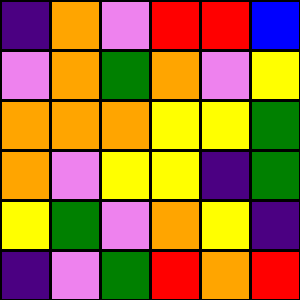[["indigo", "orange", "violet", "red", "red", "blue"], ["violet", "orange", "green", "orange", "violet", "yellow"], ["orange", "orange", "orange", "yellow", "yellow", "green"], ["orange", "violet", "yellow", "yellow", "indigo", "green"], ["yellow", "green", "violet", "orange", "yellow", "indigo"], ["indigo", "violet", "green", "red", "orange", "red"]]